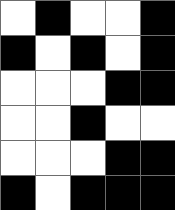[["white", "black", "white", "white", "black"], ["black", "white", "black", "white", "black"], ["white", "white", "white", "black", "black"], ["white", "white", "black", "white", "white"], ["white", "white", "white", "black", "black"], ["black", "white", "black", "black", "black"]]